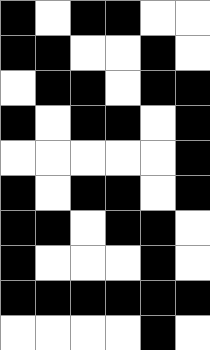[["black", "white", "black", "black", "white", "white"], ["black", "black", "white", "white", "black", "white"], ["white", "black", "black", "white", "black", "black"], ["black", "white", "black", "black", "white", "black"], ["white", "white", "white", "white", "white", "black"], ["black", "white", "black", "black", "white", "black"], ["black", "black", "white", "black", "black", "white"], ["black", "white", "white", "white", "black", "white"], ["black", "black", "black", "black", "black", "black"], ["white", "white", "white", "white", "black", "white"]]